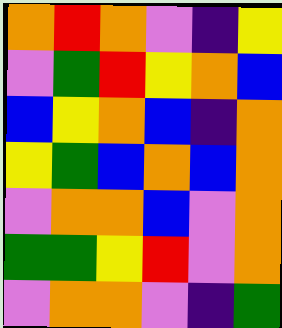[["orange", "red", "orange", "violet", "indigo", "yellow"], ["violet", "green", "red", "yellow", "orange", "blue"], ["blue", "yellow", "orange", "blue", "indigo", "orange"], ["yellow", "green", "blue", "orange", "blue", "orange"], ["violet", "orange", "orange", "blue", "violet", "orange"], ["green", "green", "yellow", "red", "violet", "orange"], ["violet", "orange", "orange", "violet", "indigo", "green"]]